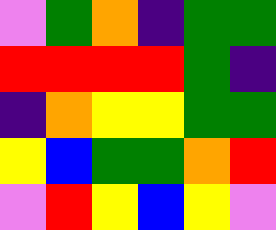[["violet", "green", "orange", "indigo", "green", "green"], ["red", "red", "red", "red", "green", "indigo"], ["indigo", "orange", "yellow", "yellow", "green", "green"], ["yellow", "blue", "green", "green", "orange", "red"], ["violet", "red", "yellow", "blue", "yellow", "violet"]]